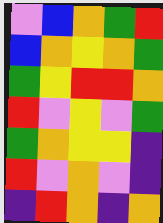[["violet", "blue", "orange", "green", "red"], ["blue", "orange", "yellow", "orange", "green"], ["green", "yellow", "red", "red", "orange"], ["red", "violet", "yellow", "violet", "green"], ["green", "orange", "yellow", "yellow", "indigo"], ["red", "violet", "orange", "violet", "indigo"], ["indigo", "red", "orange", "indigo", "orange"]]